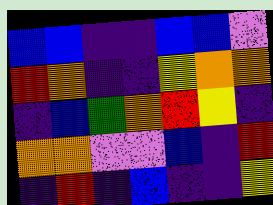[["blue", "blue", "indigo", "indigo", "blue", "blue", "violet"], ["red", "orange", "indigo", "indigo", "yellow", "orange", "orange"], ["indigo", "blue", "green", "orange", "red", "yellow", "indigo"], ["orange", "orange", "violet", "violet", "blue", "indigo", "red"], ["indigo", "red", "indigo", "blue", "indigo", "indigo", "yellow"]]